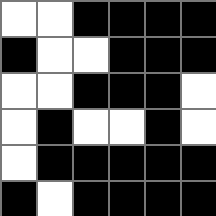[["white", "white", "black", "black", "black", "black"], ["black", "white", "white", "black", "black", "black"], ["white", "white", "black", "black", "black", "white"], ["white", "black", "white", "white", "black", "white"], ["white", "black", "black", "black", "black", "black"], ["black", "white", "black", "black", "black", "black"]]